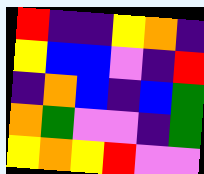[["red", "indigo", "indigo", "yellow", "orange", "indigo"], ["yellow", "blue", "blue", "violet", "indigo", "red"], ["indigo", "orange", "blue", "indigo", "blue", "green"], ["orange", "green", "violet", "violet", "indigo", "green"], ["yellow", "orange", "yellow", "red", "violet", "violet"]]